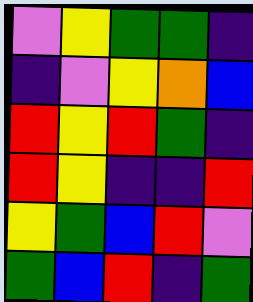[["violet", "yellow", "green", "green", "indigo"], ["indigo", "violet", "yellow", "orange", "blue"], ["red", "yellow", "red", "green", "indigo"], ["red", "yellow", "indigo", "indigo", "red"], ["yellow", "green", "blue", "red", "violet"], ["green", "blue", "red", "indigo", "green"]]